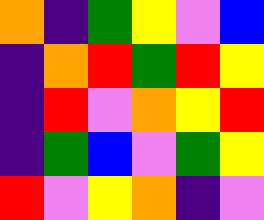[["orange", "indigo", "green", "yellow", "violet", "blue"], ["indigo", "orange", "red", "green", "red", "yellow"], ["indigo", "red", "violet", "orange", "yellow", "red"], ["indigo", "green", "blue", "violet", "green", "yellow"], ["red", "violet", "yellow", "orange", "indigo", "violet"]]